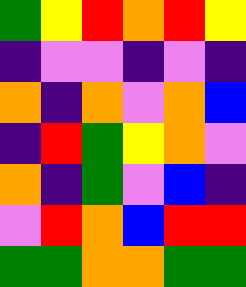[["green", "yellow", "red", "orange", "red", "yellow"], ["indigo", "violet", "violet", "indigo", "violet", "indigo"], ["orange", "indigo", "orange", "violet", "orange", "blue"], ["indigo", "red", "green", "yellow", "orange", "violet"], ["orange", "indigo", "green", "violet", "blue", "indigo"], ["violet", "red", "orange", "blue", "red", "red"], ["green", "green", "orange", "orange", "green", "green"]]